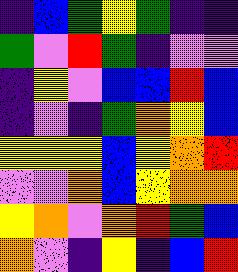[["indigo", "blue", "green", "yellow", "green", "indigo", "indigo"], ["green", "violet", "red", "green", "indigo", "violet", "violet"], ["indigo", "yellow", "violet", "blue", "blue", "red", "blue"], ["indigo", "violet", "indigo", "green", "orange", "yellow", "blue"], ["yellow", "yellow", "yellow", "blue", "yellow", "orange", "red"], ["violet", "violet", "orange", "blue", "yellow", "orange", "orange"], ["yellow", "orange", "violet", "orange", "red", "green", "blue"], ["orange", "violet", "indigo", "yellow", "indigo", "blue", "red"]]